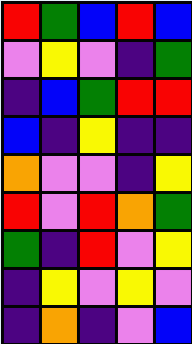[["red", "green", "blue", "red", "blue"], ["violet", "yellow", "violet", "indigo", "green"], ["indigo", "blue", "green", "red", "red"], ["blue", "indigo", "yellow", "indigo", "indigo"], ["orange", "violet", "violet", "indigo", "yellow"], ["red", "violet", "red", "orange", "green"], ["green", "indigo", "red", "violet", "yellow"], ["indigo", "yellow", "violet", "yellow", "violet"], ["indigo", "orange", "indigo", "violet", "blue"]]